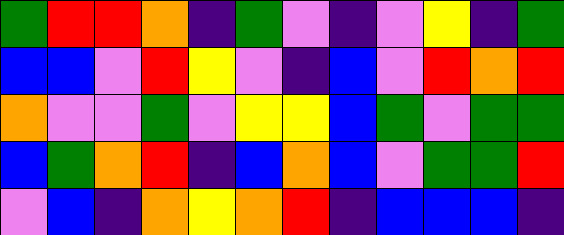[["green", "red", "red", "orange", "indigo", "green", "violet", "indigo", "violet", "yellow", "indigo", "green"], ["blue", "blue", "violet", "red", "yellow", "violet", "indigo", "blue", "violet", "red", "orange", "red"], ["orange", "violet", "violet", "green", "violet", "yellow", "yellow", "blue", "green", "violet", "green", "green"], ["blue", "green", "orange", "red", "indigo", "blue", "orange", "blue", "violet", "green", "green", "red"], ["violet", "blue", "indigo", "orange", "yellow", "orange", "red", "indigo", "blue", "blue", "blue", "indigo"]]